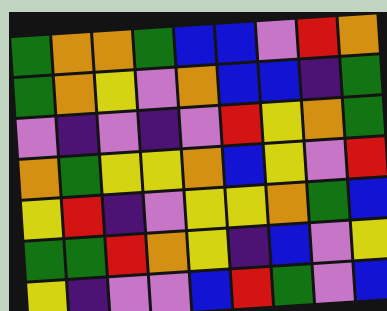[["green", "orange", "orange", "green", "blue", "blue", "violet", "red", "orange"], ["green", "orange", "yellow", "violet", "orange", "blue", "blue", "indigo", "green"], ["violet", "indigo", "violet", "indigo", "violet", "red", "yellow", "orange", "green"], ["orange", "green", "yellow", "yellow", "orange", "blue", "yellow", "violet", "red"], ["yellow", "red", "indigo", "violet", "yellow", "yellow", "orange", "green", "blue"], ["green", "green", "red", "orange", "yellow", "indigo", "blue", "violet", "yellow"], ["yellow", "indigo", "violet", "violet", "blue", "red", "green", "violet", "blue"]]